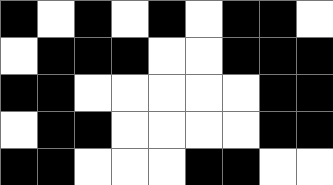[["black", "white", "black", "white", "black", "white", "black", "black", "white"], ["white", "black", "black", "black", "white", "white", "black", "black", "black"], ["black", "black", "white", "white", "white", "white", "white", "black", "black"], ["white", "black", "black", "white", "white", "white", "white", "black", "black"], ["black", "black", "white", "white", "white", "black", "black", "white", "white"]]